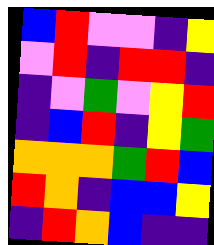[["blue", "red", "violet", "violet", "indigo", "yellow"], ["violet", "red", "indigo", "red", "red", "indigo"], ["indigo", "violet", "green", "violet", "yellow", "red"], ["indigo", "blue", "red", "indigo", "yellow", "green"], ["orange", "orange", "orange", "green", "red", "blue"], ["red", "orange", "indigo", "blue", "blue", "yellow"], ["indigo", "red", "orange", "blue", "indigo", "indigo"]]